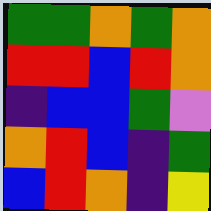[["green", "green", "orange", "green", "orange"], ["red", "red", "blue", "red", "orange"], ["indigo", "blue", "blue", "green", "violet"], ["orange", "red", "blue", "indigo", "green"], ["blue", "red", "orange", "indigo", "yellow"]]